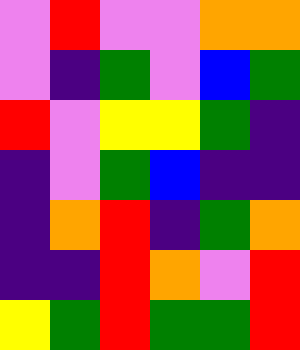[["violet", "red", "violet", "violet", "orange", "orange"], ["violet", "indigo", "green", "violet", "blue", "green"], ["red", "violet", "yellow", "yellow", "green", "indigo"], ["indigo", "violet", "green", "blue", "indigo", "indigo"], ["indigo", "orange", "red", "indigo", "green", "orange"], ["indigo", "indigo", "red", "orange", "violet", "red"], ["yellow", "green", "red", "green", "green", "red"]]